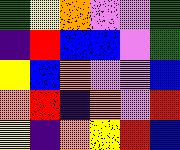[["green", "yellow", "orange", "violet", "violet", "green"], ["indigo", "red", "blue", "blue", "violet", "green"], ["yellow", "blue", "orange", "violet", "violet", "blue"], ["orange", "red", "indigo", "orange", "violet", "red"], ["yellow", "indigo", "orange", "yellow", "red", "blue"]]